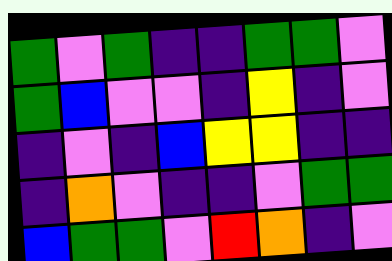[["green", "violet", "green", "indigo", "indigo", "green", "green", "violet"], ["green", "blue", "violet", "violet", "indigo", "yellow", "indigo", "violet"], ["indigo", "violet", "indigo", "blue", "yellow", "yellow", "indigo", "indigo"], ["indigo", "orange", "violet", "indigo", "indigo", "violet", "green", "green"], ["blue", "green", "green", "violet", "red", "orange", "indigo", "violet"]]